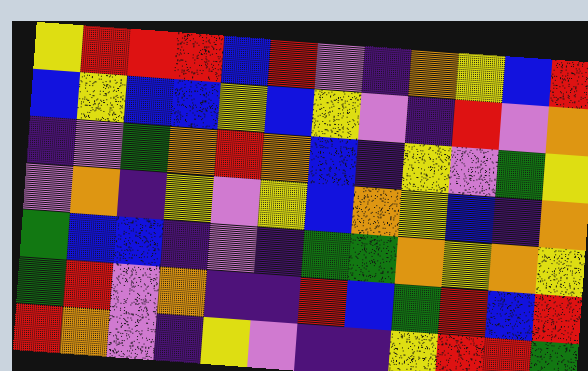[["yellow", "red", "red", "red", "blue", "red", "violet", "indigo", "orange", "yellow", "blue", "red"], ["blue", "yellow", "blue", "blue", "yellow", "blue", "yellow", "violet", "indigo", "red", "violet", "orange"], ["indigo", "violet", "green", "orange", "red", "orange", "blue", "indigo", "yellow", "violet", "green", "yellow"], ["violet", "orange", "indigo", "yellow", "violet", "yellow", "blue", "orange", "yellow", "blue", "indigo", "orange"], ["green", "blue", "blue", "indigo", "violet", "indigo", "green", "green", "orange", "yellow", "orange", "yellow"], ["green", "red", "violet", "orange", "indigo", "indigo", "red", "blue", "green", "red", "blue", "red"], ["red", "orange", "violet", "indigo", "yellow", "violet", "indigo", "indigo", "yellow", "red", "red", "green"]]